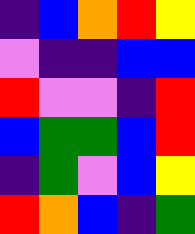[["indigo", "blue", "orange", "red", "yellow"], ["violet", "indigo", "indigo", "blue", "blue"], ["red", "violet", "violet", "indigo", "red"], ["blue", "green", "green", "blue", "red"], ["indigo", "green", "violet", "blue", "yellow"], ["red", "orange", "blue", "indigo", "green"]]